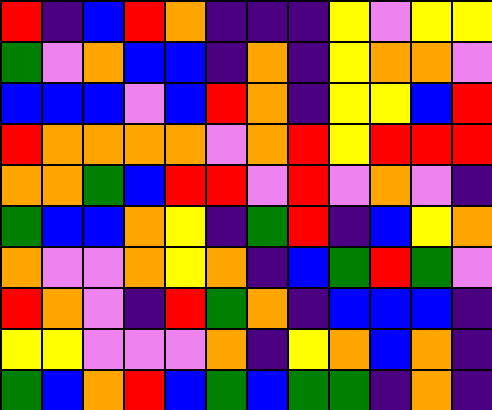[["red", "indigo", "blue", "red", "orange", "indigo", "indigo", "indigo", "yellow", "violet", "yellow", "yellow"], ["green", "violet", "orange", "blue", "blue", "indigo", "orange", "indigo", "yellow", "orange", "orange", "violet"], ["blue", "blue", "blue", "violet", "blue", "red", "orange", "indigo", "yellow", "yellow", "blue", "red"], ["red", "orange", "orange", "orange", "orange", "violet", "orange", "red", "yellow", "red", "red", "red"], ["orange", "orange", "green", "blue", "red", "red", "violet", "red", "violet", "orange", "violet", "indigo"], ["green", "blue", "blue", "orange", "yellow", "indigo", "green", "red", "indigo", "blue", "yellow", "orange"], ["orange", "violet", "violet", "orange", "yellow", "orange", "indigo", "blue", "green", "red", "green", "violet"], ["red", "orange", "violet", "indigo", "red", "green", "orange", "indigo", "blue", "blue", "blue", "indigo"], ["yellow", "yellow", "violet", "violet", "violet", "orange", "indigo", "yellow", "orange", "blue", "orange", "indigo"], ["green", "blue", "orange", "red", "blue", "green", "blue", "green", "green", "indigo", "orange", "indigo"]]